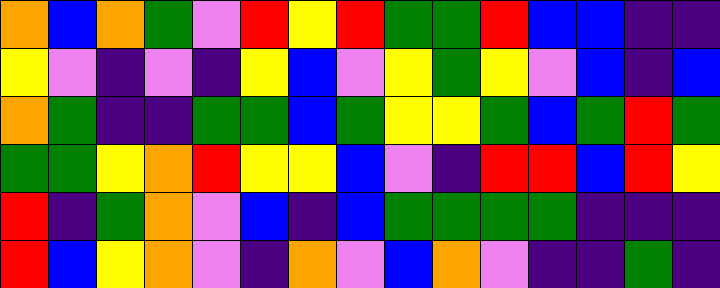[["orange", "blue", "orange", "green", "violet", "red", "yellow", "red", "green", "green", "red", "blue", "blue", "indigo", "indigo"], ["yellow", "violet", "indigo", "violet", "indigo", "yellow", "blue", "violet", "yellow", "green", "yellow", "violet", "blue", "indigo", "blue"], ["orange", "green", "indigo", "indigo", "green", "green", "blue", "green", "yellow", "yellow", "green", "blue", "green", "red", "green"], ["green", "green", "yellow", "orange", "red", "yellow", "yellow", "blue", "violet", "indigo", "red", "red", "blue", "red", "yellow"], ["red", "indigo", "green", "orange", "violet", "blue", "indigo", "blue", "green", "green", "green", "green", "indigo", "indigo", "indigo"], ["red", "blue", "yellow", "orange", "violet", "indigo", "orange", "violet", "blue", "orange", "violet", "indigo", "indigo", "green", "indigo"]]